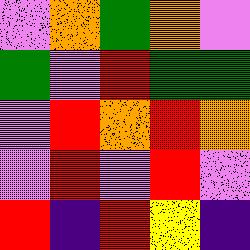[["violet", "orange", "green", "orange", "violet"], ["green", "violet", "red", "green", "green"], ["violet", "red", "orange", "red", "orange"], ["violet", "red", "violet", "red", "violet"], ["red", "indigo", "red", "yellow", "indigo"]]